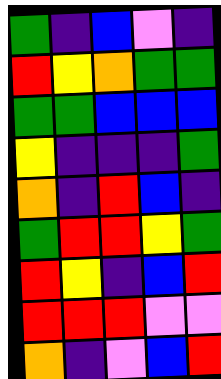[["green", "indigo", "blue", "violet", "indigo"], ["red", "yellow", "orange", "green", "green"], ["green", "green", "blue", "blue", "blue"], ["yellow", "indigo", "indigo", "indigo", "green"], ["orange", "indigo", "red", "blue", "indigo"], ["green", "red", "red", "yellow", "green"], ["red", "yellow", "indigo", "blue", "red"], ["red", "red", "red", "violet", "violet"], ["orange", "indigo", "violet", "blue", "red"]]